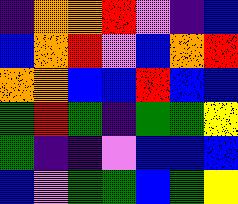[["indigo", "orange", "orange", "red", "violet", "indigo", "blue"], ["blue", "orange", "red", "violet", "blue", "orange", "red"], ["orange", "orange", "blue", "blue", "red", "blue", "blue"], ["green", "red", "green", "indigo", "green", "green", "yellow"], ["green", "indigo", "indigo", "violet", "blue", "blue", "blue"], ["blue", "violet", "green", "green", "blue", "green", "yellow"]]